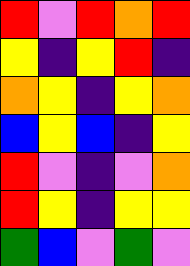[["red", "violet", "red", "orange", "red"], ["yellow", "indigo", "yellow", "red", "indigo"], ["orange", "yellow", "indigo", "yellow", "orange"], ["blue", "yellow", "blue", "indigo", "yellow"], ["red", "violet", "indigo", "violet", "orange"], ["red", "yellow", "indigo", "yellow", "yellow"], ["green", "blue", "violet", "green", "violet"]]